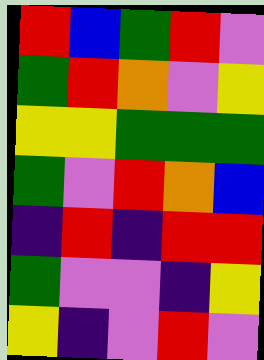[["red", "blue", "green", "red", "violet"], ["green", "red", "orange", "violet", "yellow"], ["yellow", "yellow", "green", "green", "green"], ["green", "violet", "red", "orange", "blue"], ["indigo", "red", "indigo", "red", "red"], ["green", "violet", "violet", "indigo", "yellow"], ["yellow", "indigo", "violet", "red", "violet"]]